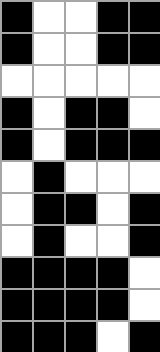[["black", "white", "white", "black", "black"], ["black", "white", "white", "black", "black"], ["white", "white", "white", "white", "white"], ["black", "white", "black", "black", "white"], ["black", "white", "black", "black", "black"], ["white", "black", "white", "white", "white"], ["white", "black", "black", "white", "black"], ["white", "black", "white", "white", "black"], ["black", "black", "black", "black", "white"], ["black", "black", "black", "black", "white"], ["black", "black", "black", "white", "black"]]